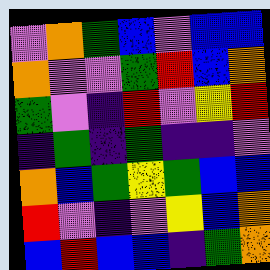[["violet", "orange", "green", "blue", "violet", "blue", "blue"], ["orange", "violet", "violet", "green", "red", "blue", "orange"], ["green", "violet", "indigo", "red", "violet", "yellow", "red"], ["indigo", "green", "indigo", "green", "indigo", "indigo", "violet"], ["orange", "blue", "green", "yellow", "green", "blue", "blue"], ["red", "violet", "indigo", "violet", "yellow", "blue", "orange"], ["blue", "red", "blue", "blue", "indigo", "green", "orange"]]